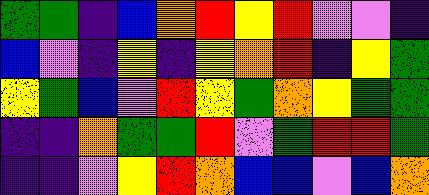[["green", "green", "indigo", "blue", "orange", "red", "yellow", "red", "violet", "violet", "indigo"], ["blue", "violet", "indigo", "yellow", "indigo", "yellow", "orange", "red", "indigo", "yellow", "green"], ["yellow", "green", "blue", "violet", "red", "yellow", "green", "orange", "yellow", "green", "green"], ["indigo", "indigo", "orange", "green", "green", "red", "violet", "green", "red", "red", "green"], ["indigo", "indigo", "violet", "yellow", "red", "orange", "blue", "blue", "violet", "blue", "orange"]]